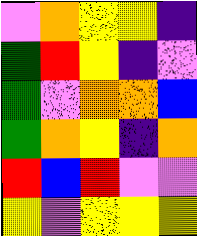[["violet", "orange", "yellow", "yellow", "indigo"], ["green", "red", "yellow", "indigo", "violet"], ["green", "violet", "orange", "orange", "blue"], ["green", "orange", "yellow", "indigo", "orange"], ["red", "blue", "red", "violet", "violet"], ["yellow", "violet", "yellow", "yellow", "yellow"]]